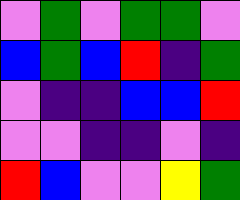[["violet", "green", "violet", "green", "green", "violet"], ["blue", "green", "blue", "red", "indigo", "green"], ["violet", "indigo", "indigo", "blue", "blue", "red"], ["violet", "violet", "indigo", "indigo", "violet", "indigo"], ["red", "blue", "violet", "violet", "yellow", "green"]]